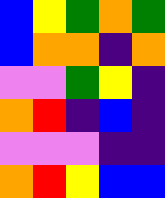[["blue", "yellow", "green", "orange", "green"], ["blue", "orange", "orange", "indigo", "orange"], ["violet", "violet", "green", "yellow", "indigo"], ["orange", "red", "indigo", "blue", "indigo"], ["violet", "violet", "violet", "indigo", "indigo"], ["orange", "red", "yellow", "blue", "blue"]]